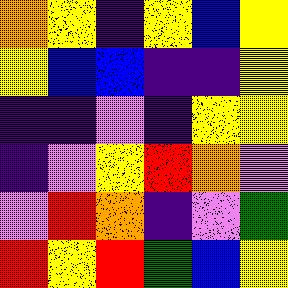[["orange", "yellow", "indigo", "yellow", "blue", "yellow"], ["yellow", "blue", "blue", "indigo", "indigo", "yellow"], ["indigo", "indigo", "violet", "indigo", "yellow", "yellow"], ["indigo", "violet", "yellow", "red", "orange", "violet"], ["violet", "red", "orange", "indigo", "violet", "green"], ["red", "yellow", "red", "green", "blue", "yellow"]]